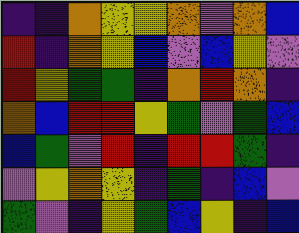[["indigo", "indigo", "orange", "yellow", "yellow", "orange", "violet", "orange", "blue"], ["red", "indigo", "orange", "yellow", "blue", "violet", "blue", "yellow", "violet"], ["red", "yellow", "green", "green", "indigo", "orange", "red", "orange", "indigo"], ["orange", "blue", "red", "red", "yellow", "green", "violet", "green", "blue"], ["blue", "green", "violet", "red", "indigo", "red", "red", "green", "indigo"], ["violet", "yellow", "orange", "yellow", "indigo", "green", "indigo", "blue", "violet"], ["green", "violet", "indigo", "yellow", "green", "blue", "yellow", "indigo", "blue"]]